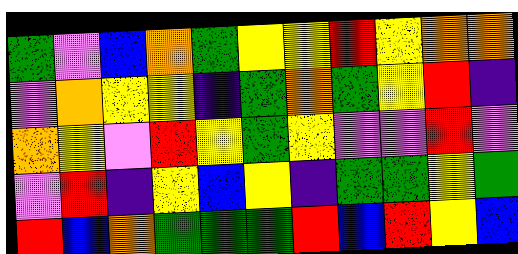[["green", "violet", "blue", "orange", "green", "yellow", "yellow", "red", "yellow", "orange", "orange"], ["violet", "orange", "yellow", "yellow", "indigo", "green", "orange", "green", "yellow", "red", "indigo"], ["orange", "yellow", "violet", "red", "yellow", "green", "yellow", "violet", "violet", "red", "violet"], ["violet", "red", "indigo", "yellow", "blue", "yellow", "indigo", "green", "green", "yellow", "green"], ["red", "blue", "orange", "green", "green", "green", "red", "blue", "red", "yellow", "blue"]]